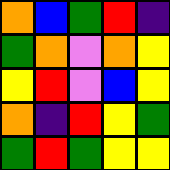[["orange", "blue", "green", "red", "indigo"], ["green", "orange", "violet", "orange", "yellow"], ["yellow", "red", "violet", "blue", "yellow"], ["orange", "indigo", "red", "yellow", "green"], ["green", "red", "green", "yellow", "yellow"]]